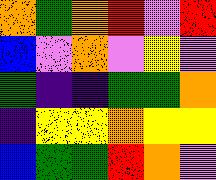[["orange", "green", "orange", "red", "violet", "red"], ["blue", "violet", "orange", "violet", "yellow", "violet"], ["green", "indigo", "indigo", "green", "green", "orange"], ["indigo", "yellow", "yellow", "orange", "yellow", "yellow"], ["blue", "green", "green", "red", "orange", "violet"]]